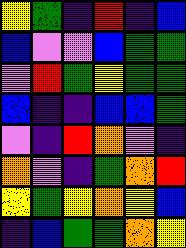[["yellow", "green", "indigo", "red", "indigo", "blue"], ["blue", "violet", "violet", "blue", "green", "green"], ["violet", "red", "green", "yellow", "green", "green"], ["blue", "indigo", "indigo", "blue", "blue", "green"], ["violet", "indigo", "red", "orange", "violet", "indigo"], ["orange", "violet", "indigo", "green", "orange", "red"], ["yellow", "green", "yellow", "orange", "yellow", "blue"], ["indigo", "blue", "green", "green", "orange", "yellow"]]